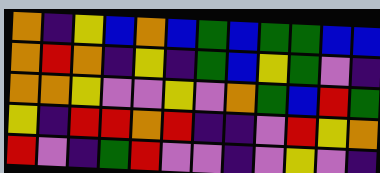[["orange", "indigo", "yellow", "blue", "orange", "blue", "green", "blue", "green", "green", "blue", "blue"], ["orange", "red", "orange", "indigo", "yellow", "indigo", "green", "blue", "yellow", "green", "violet", "indigo"], ["orange", "orange", "yellow", "violet", "violet", "yellow", "violet", "orange", "green", "blue", "red", "green"], ["yellow", "indigo", "red", "red", "orange", "red", "indigo", "indigo", "violet", "red", "yellow", "orange"], ["red", "violet", "indigo", "green", "red", "violet", "violet", "indigo", "violet", "yellow", "violet", "indigo"]]